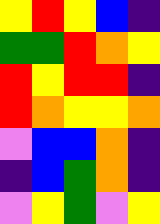[["yellow", "red", "yellow", "blue", "indigo"], ["green", "green", "red", "orange", "yellow"], ["red", "yellow", "red", "red", "indigo"], ["red", "orange", "yellow", "yellow", "orange"], ["violet", "blue", "blue", "orange", "indigo"], ["indigo", "blue", "green", "orange", "indigo"], ["violet", "yellow", "green", "violet", "yellow"]]